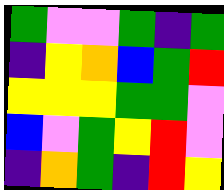[["green", "violet", "violet", "green", "indigo", "green"], ["indigo", "yellow", "orange", "blue", "green", "red"], ["yellow", "yellow", "yellow", "green", "green", "violet"], ["blue", "violet", "green", "yellow", "red", "violet"], ["indigo", "orange", "green", "indigo", "red", "yellow"]]